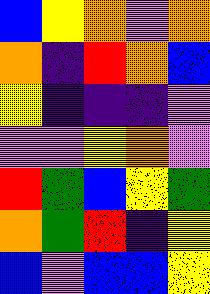[["blue", "yellow", "orange", "violet", "orange"], ["orange", "indigo", "red", "orange", "blue"], ["yellow", "indigo", "indigo", "indigo", "violet"], ["violet", "violet", "yellow", "orange", "violet"], ["red", "green", "blue", "yellow", "green"], ["orange", "green", "red", "indigo", "yellow"], ["blue", "violet", "blue", "blue", "yellow"]]